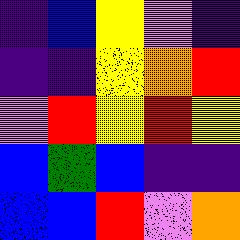[["indigo", "blue", "yellow", "violet", "indigo"], ["indigo", "indigo", "yellow", "orange", "red"], ["violet", "red", "yellow", "red", "yellow"], ["blue", "green", "blue", "indigo", "indigo"], ["blue", "blue", "red", "violet", "orange"]]